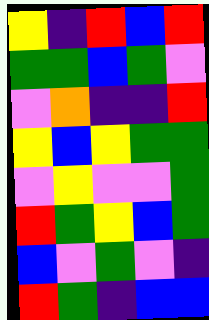[["yellow", "indigo", "red", "blue", "red"], ["green", "green", "blue", "green", "violet"], ["violet", "orange", "indigo", "indigo", "red"], ["yellow", "blue", "yellow", "green", "green"], ["violet", "yellow", "violet", "violet", "green"], ["red", "green", "yellow", "blue", "green"], ["blue", "violet", "green", "violet", "indigo"], ["red", "green", "indigo", "blue", "blue"]]